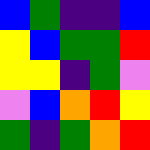[["blue", "green", "indigo", "indigo", "blue"], ["yellow", "blue", "green", "green", "red"], ["yellow", "yellow", "indigo", "green", "violet"], ["violet", "blue", "orange", "red", "yellow"], ["green", "indigo", "green", "orange", "red"]]